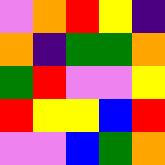[["violet", "orange", "red", "yellow", "indigo"], ["orange", "indigo", "green", "green", "orange"], ["green", "red", "violet", "violet", "yellow"], ["red", "yellow", "yellow", "blue", "red"], ["violet", "violet", "blue", "green", "orange"]]